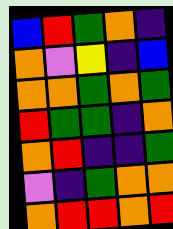[["blue", "red", "green", "orange", "indigo"], ["orange", "violet", "yellow", "indigo", "blue"], ["orange", "orange", "green", "orange", "green"], ["red", "green", "green", "indigo", "orange"], ["orange", "red", "indigo", "indigo", "green"], ["violet", "indigo", "green", "orange", "orange"], ["orange", "red", "red", "orange", "red"]]